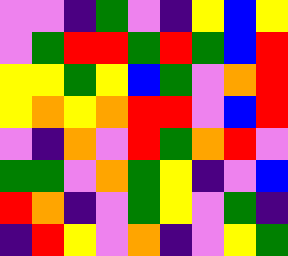[["violet", "violet", "indigo", "green", "violet", "indigo", "yellow", "blue", "yellow"], ["violet", "green", "red", "red", "green", "red", "green", "blue", "red"], ["yellow", "yellow", "green", "yellow", "blue", "green", "violet", "orange", "red"], ["yellow", "orange", "yellow", "orange", "red", "red", "violet", "blue", "red"], ["violet", "indigo", "orange", "violet", "red", "green", "orange", "red", "violet"], ["green", "green", "violet", "orange", "green", "yellow", "indigo", "violet", "blue"], ["red", "orange", "indigo", "violet", "green", "yellow", "violet", "green", "indigo"], ["indigo", "red", "yellow", "violet", "orange", "indigo", "violet", "yellow", "green"]]